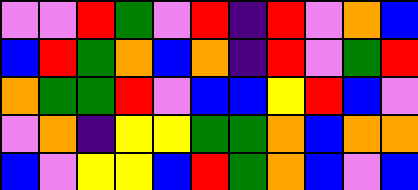[["violet", "violet", "red", "green", "violet", "red", "indigo", "red", "violet", "orange", "blue"], ["blue", "red", "green", "orange", "blue", "orange", "indigo", "red", "violet", "green", "red"], ["orange", "green", "green", "red", "violet", "blue", "blue", "yellow", "red", "blue", "violet"], ["violet", "orange", "indigo", "yellow", "yellow", "green", "green", "orange", "blue", "orange", "orange"], ["blue", "violet", "yellow", "yellow", "blue", "red", "green", "orange", "blue", "violet", "blue"]]